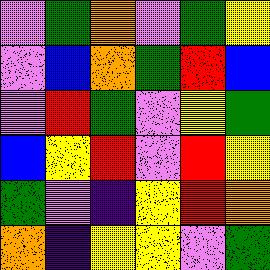[["violet", "green", "orange", "violet", "green", "yellow"], ["violet", "blue", "orange", "green", "red", "blue"], ["violet", "red", "green", "violet", "yellow", "green"], ["blue", "yellow", "red", "violet", "red", "yellow"], ["green", "violet", "indigo", "yellow", "red", "orange"], ["orange", "indigo", "yellow", "yellow", "violet", "green"]]